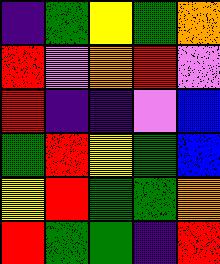[["indigo", "green", "yellow", "green", "orange"], ["red", "violet", "orange", "red", "violet"], ["red", "indigo", "indigo", "violet", "blue"], ["green", "red", "yellow", "green", "blue"], ["yellow", "red", "green", "green", "orange"], ["red", "green", "green", "indigo", "red"]]